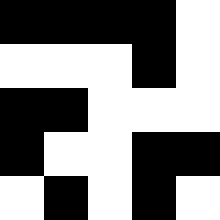[["black", "black", "black", "black", "white"], ["white", "white", "white", "black", "white"], ["black", "black", "white", "white", "white"], ["black", "white", "white", "black", "black"], ["white", "black", "white", "black", "white"]]